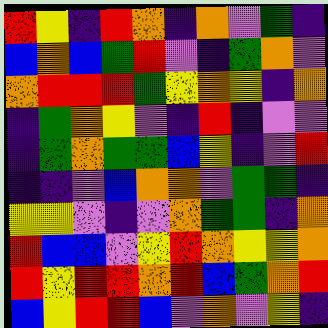[["red", "yellow", "indigo", "red", "orange", "indigo", "orange", "violet", "green", "indigo"], ["blue", "orange", "blue", "green", "red", "violet", "indigo", "green", "orange", "violet"], ["orange", "red", "red", "red", "green", "yellow", "orange", "yellow", "indigo", "orange"], ["indigo", "green", "orange", "yellow", "violet", "indigo", "red", "indigo", "violet", "violet"], ["indigo", "green", "orange", "green", "green", "blue", "yellow", "indigo", "violet", "red"], ["indigo", "indigo", "violet", "blue", "orange", "orange", "violet", "green", "green", "indigo"], ["yellow", "yellow", "violet", "indigo", "violet", "orange", "green", "green", "indigo", "orange"], ["red", "blue", "blue", "violet", "yellow", "red", "orange", "yellow", "yellow", "orange"], ["red", "yellow", "red", "red", "orange", "red", "blue", "green", "orange", "red"], ["blue", "yellow", "red", "red", "blue", "violet", "orange", "violet", "yellow", "indigo"]]